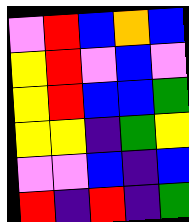[["violet", "red", "blue", "orange", "blue"], ["yellow", "red", "violet", "blue", "violet"], ["yellow", "red", "blue", "blue", "green"], ["yellow", "yellow", "indigo", "green", "yellow"], ["violet", "violet", "blue", "indigo", "blue"], ["red", "indigo", "red", "indigo", "green"]]